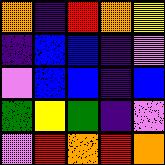[["orange", "indigo", "red", "orange", "yellow"], ["indigo", "blue", "blue", "indigo", "violet"], ["violet", "blue", "blue", "indigo", "blue"], ["green", "yellow", "green", "indigo", "violet"], ["violet", "red", "orange", "red", "orange"]]